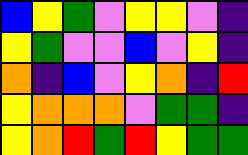[["blue", "yellow", "green", "violet", "yellow", "yellow", "violet", "indigo"], ["yellow", "green", "violet", "violet", "blue", "violet", "yellow", "indigo"], ["orange", "indigo", "blue", "violet", "yellow", "orange", "indigo", "red"], ["yellow", "orange", "orange", "orange", "violet", "green", "green", "indigo"], ["yellow", "orange", "red", "green", "red", "yellow", "green", "green"]]